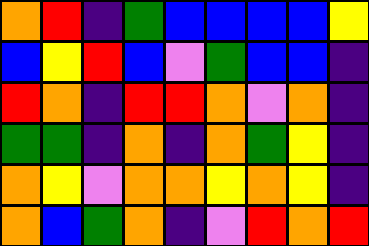[["orange", "red", "indigo", "green", "blue", "blue", "blue", "blue", "yellow"], ["blue", "yellow", "red", "blue", "violet", "green", "blue", "blue", "indigo"], ["red", "orange", "indigo", "red", "red", "orange", "violet", "orange", "indigo"], ["green", "green", "indigo", "orange", "indigo", "orange", "green", "yellow", "indigo"], ["orange", "yellow", "violet", "orange", "orange", "yellow", "orange", "yellow", "indigo"], ["orange", "blue", "green", "orange", "indigo", "violet", "red", "orange", "red"]]